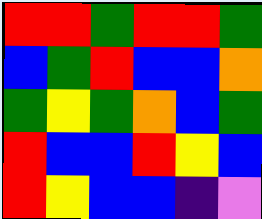[["red", "red", "green", "red", "red", "green"], ["blue", "green", "red", "blue", "blue", "orange"], ["green", "yellow", "green", "orange", "blue", "green"], ["red", "blue", "blue", "red", "yellow", "blue"], ["red", "yellow", "blue", "blue", "indigo", "violet"]]